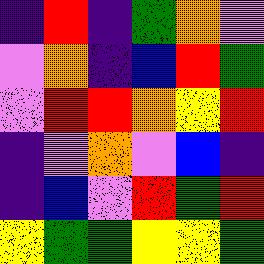[["indigo", "red", "indigo", "green", "orange", "violet"], ["violet", "orange", "indigo", "blue", "red", "green"], ["violet", "red", "red", "orange", "yellow", "red"], ["indigo", "violet", "orange", "violet", "blue", "indigo"], ["indigo", "blue", "violet", "red", "green", "red"], ["yellow", "green", "green", "yellow", "yellow", "green"]]